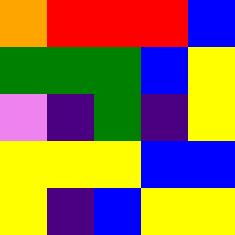[["orange", "red", "red", "red", "blue"], ["green", "green", "green", "blue", "yellow"], ["violet", "indigo", "green", "indigo", "yellow"], ["yellow", "yellow", "yellow", "blue", "blue"], ["yellow", "indigo", "blue", "yellow", "yellow"]]